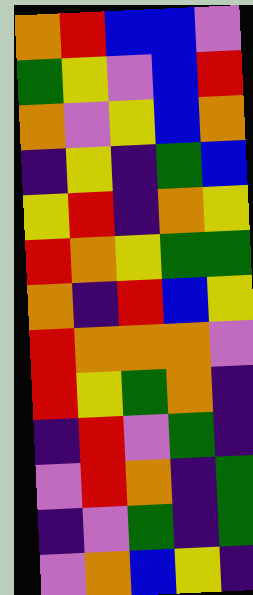[["orange", "red", "blue", "blue", "violet"], ["green", "yellow", "violet", "blue", "red"], ["orange", "violet", "yellow", "blue", "orange"], ["indigo", "yellow", "indigo", "green", "blue"], ["yellow", "red", "indigo", "orange", "yellow"], ["red", "orange", "yellow", "green", "green"], ["orange", "indigo", "red", "blue", "yellow"], ["red", "orange", "orange", "orange", "violet"], ["red", "yellow", "green", "orange", "indigo"], ["indigo", "red", "violet", "green", "indigo"], ["violet", "red", "orange", "indigo", "green"], ["indigo", "violet", "green", "indigo", "green"], ["violet", "orange", "blue", "yellow", "indigo"]]